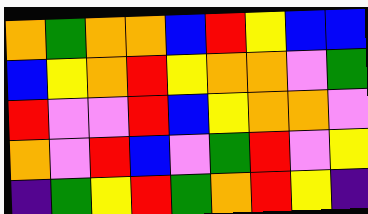[["orange", "green", "orange", "orange", "blue", "red", "yellow", "blue", "blue"], ["blue", "yellow", "orange", "red", "yellow", "orange", "orange", "violet", "green"], ["red", "violet", "violet", "red", "blue", "yellow", "orange", "orange", "violet"], ["orange", "violet", "red", "blue", "violet", "green", "red", "violet", "yellow"], ["indigo", "green", "yellow", "red", "green", "orange", "red", "yellow", "indigo"]]